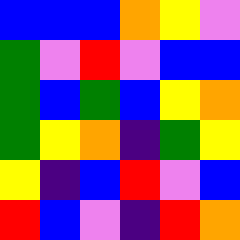[["blue", "blue", "blue", "orange", "yellow", "violet"], ["green", "violet", "red", "violet", "blue", "blue"], ["green", "blue", "green", "blue", "yellow", "orange"], ["green", "yellow", "orange", "indigo", "green", "yellow"], ["yellow", "indigo", "blue", "red", "violet", "blue"], ["red", "blue", "violet", "indigo", "red", "orange"]]